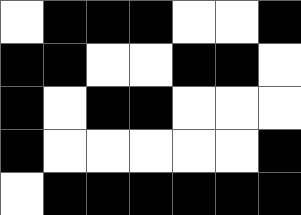[["white", "black", "black", "black", "white", "white", "black"], ["black", "black", "white", "white", "black", "black", "white"], ["black", "white", "black", "black", "white", "white", "white"], ["black", "white", "white", "white", "white", "white", "black"], ["white", "black", "black", "black", "black", "black", "black"]]